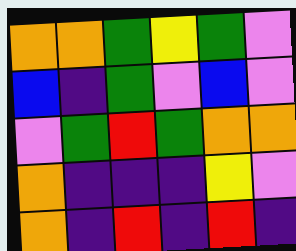[["orange", "orange", "green", "yellow", "green", "violet"], ["blue", "indigo", "green", "violet", "blue", "violet"], ["violet", "green", "red", "green", "orange", "orange"], ["orange", "indigo", "indigo", "indigo", "yellow", "violet"], ["orange", "indigo", "red", "indigo", "red", "indigo"]]